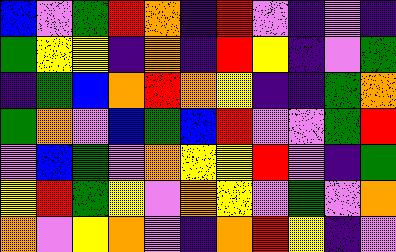[["blue", "violet", "green", "red", "orange", "indigo", "red", "violet", "indigo", "violet", "indigo"], ["green", "yellow", "yellow", "indigo", "orange", "indigo", "red", "yellow", "indigo", "violet", "green"], ["indigo", "green", "blue", "orange", "red", "orange", "yellow", "indigo", "indigo", "green", "orange"], ["green", "orange", "violet", "blue", "green", "blue", "red", "violet", "violet", "green", "red"], ["violet", "blue", "green", "violet", "orange", "yellow", "yellow", "red", "violet", "indigo", "green"], ["yellow", "red", "green", "yellow", "violet", "orange", "yellow", "violet", "green", "violet", "orange"], ["orange", "violet", "yellow", "orange", "violet", "indigo", "orange", "red", "yellow", "indigo", "violet"]]